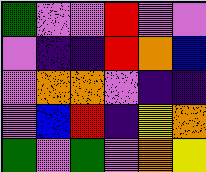[["green", "violet", "violet", "red", "violet", "violet"], ["violet", "indigo", "indigo", "red", "orange", "blue"], ["violet", "orange", "orange", "violet", "indigo", "indigo"], ["violet", "blue", "red", "indigo", "yellow", "orange"], ["green", "violet", "green", "violet", "orange", "yellow"]]